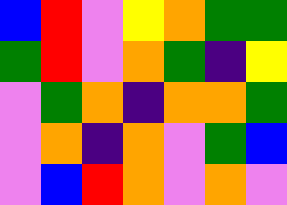[["blue", "red", "violet", "yellow", "orange", "green", "green"], ["green", "red", "violet", "orange", "green", "indigo", "yellow"], ["violet", "green", "orange", "indigo", "orange", "orange", "green"], ["violet", "orange", "indigo", "orange", "violet", "green", "blue"], ["violet", "blue", "red", "orange", "violet", "orange", "violet"]]